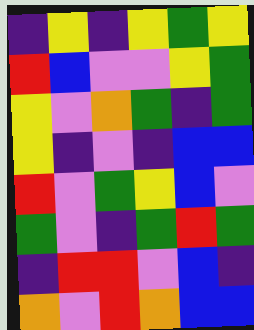[["indigo", "yellow", "indigo", "yellow", "green", "yellow"], ["red", "blue", "violet", "violet", "yellow", "green"], ["yellow", "violet", "orange", "green", "indigo", "green"], ["yellow", "indigo", "violet", "indigo", "blue", "blue"], ["red", "violet", "green", "yellow", "blue", "violet"], ["green", "violet", "indigo", "green", "red", "green"], ["indigo", "red", "red", "violet", "blue", "indigo"], ["orange", "violet", "red", "orange", "blue", "blue"]]